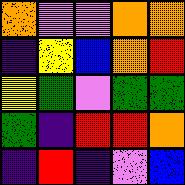[["orange", "violet", "violet", "orange", "orange"], ["indigo", "yellow", "blue", "orange", "red"], ["yellow", "green", "violet", "green", "green"], ["green", "indigo", "red", "red", "orange"], ["indigo", "red", "indigo", "violet", "blue"]]